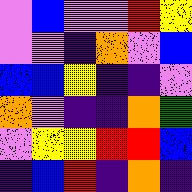[["violet", "blue", "violet", "violet", "red", "yellow"], ["violet", "violet", "indigo", "orange", "violet", "blue"], ["blue", "blue", "yellow", "indigo", "indigo", "violet"], ["orange", "violet", "indigo", "indigo", "orange", "green"], ["violet", "yellow", "yellow", "red", "red", "blue"], ["indigo", "blue", "red", "indigo", "orange", "indigo"]]